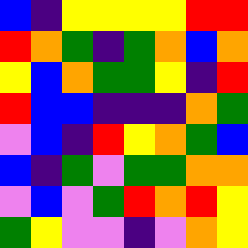[["blue", "indigo", "yellow", "yellow", "yellow", "yellow", "red", "red"], ["red", "orange", "green", "indigo", "green", "orange", "blue", "orange"], ["yellow", "blue", "orange", "green", "green", "yellow", "indigo", "red"], ["red", "blue", "blue", "indigo", "indigo", "indigo", "orange", "green"], ["violet", "blue", "indigo", "red", "yellow", "orange", "green", "blue"], ["blue", "indigo", "green", "violet", "green", "green", "orange", "orange"], ["violet", "blue", "violet", "green", "red", "orange", "red", "yellow"], ["green", "yellow", "violet", "violet", "indigo", "violet", "orange", "yellow"]]